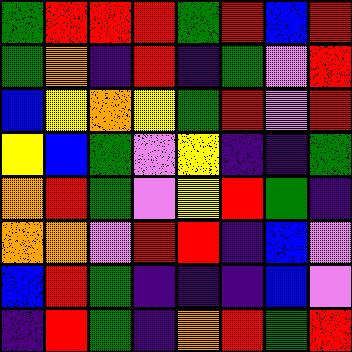[["green", "red", "red", "red", "green", "red", "blue", "red"], ["green", "orange", "indigo", "red", "indigo", "green", "violet", "red"], ["blue", "yellow", "orange", "yellow", "green", "red", "violet", "red"], ["yellow", "blue", "green", "violet", "yellow", "indigo", "indigo", "green"], ["orange", "red", "green", "violet", "yellow", "red", "green", "indigo"], ["orange", "orange", "violet", "red", "red", "indigo", "blue", "violet"], ["blue", "red", "green", "indigo", "indigo", "indigo", "blue", "violet"], ["indigo", "red", "green", "indigo", "orange", "red", "green", "red"]]